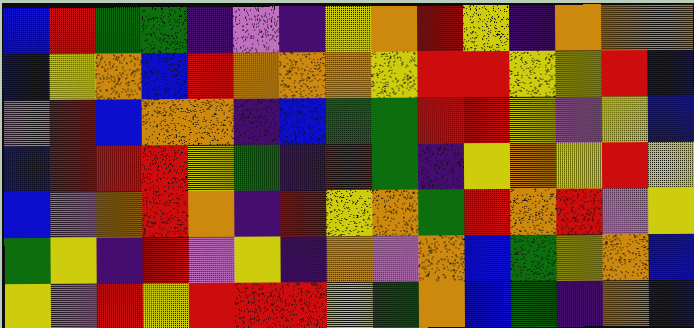[["blue", "red", "green", "green", "indigo", "violet", "indigo", "yellow", "orange", "red", "yellow", "indigo", "orange", "orange", "orange"], ["blue", "yellow", "orange", "blue", "red", "orange", "orange", "orange", "yellow", "red", "red", "yellow", "yellow", "red", "blue"], ["violet", "red", "blue", "orange", "orange", "indigo", "blue", "green", "green", "red", "red", "yellow", "violet", "yellow", "blue"], ["blue", "red", "red", "red", "yellow", "green", "indigo", "red", "green", "indigo", "yellow", "orange", "yellow", "red", "yellow"], ["blue", "violet", "orange", "red", "orange", "indigo", "red", "yellow", "orange", "green", "red", "orange", "red", "violet", "yellow"], ["green", "yellow", "indigo", "red", "violet", "yellow", "indigo", "orange", "violet", "orange", "blue", "green", "yellow", "orange", "blue"], ["yellow", "violet", "red", "yellow", "red", "red", "red", "yellow", "green", "orange", "blue", "green", "indigo", "orange", "blue"]]